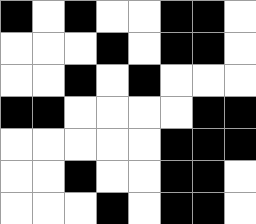[["black", "white", "black", "white", "white", "black", "black", "white"], ["white", "white", "white", "black", "white", "black", "black", "white"], ["white", "white", "black", "white", "black", "white", "white", "white"], ["black", "black", "white", "white", "white", "white", "black", "black"], ["white", "white", "white", "white", "white", "black", "black", "black"], ["white", "white", "black", "white", "white", "black", "black", "white"], ["white", "white", "white", "black", "white", "black", "black", "white"]]